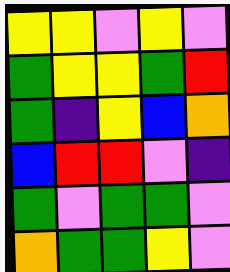[["yellow", "yellow", "violet", "yellow", "violet"], ["green", "yellow", "yellow", "green", "red"], ["green", "indigo", "yellow", "blue", "orange"], ["blue", "red", "red", "violet", "indigo"], ["green", "violet", "green", "green", "violet"], ["orange", "green", "green", "yellow", "violet"]]